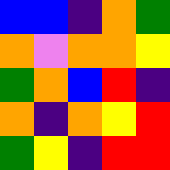[["blue", "blue", "indigo", "orange", "green"], ["orange", "violet", "orange", "orange", "yellow"], ["green", "orange", "blue", "red", "indigo"], ["orange", "indigo", "orange", "yellow", "red"], ["green", "yellow", "indigo", "red", "red"]]